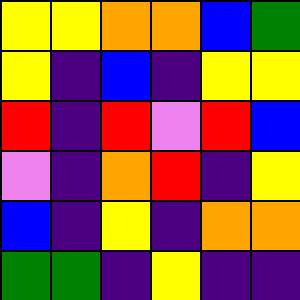[["yellow", "yellow", "orange", "orange", "blue", "green"], ["yellow", "indigo", "blue", "indigo", "yellow", "yellow"], ["red", "indigo", "red", "violet", "red", "blue"], ["violet", "indigo", "orange", "red", "indigo", "yellow"], ["blue", "indigo", "yellow", "indigo", "orange", "orange"], ["green", "green", "indigo", "yellow", "indigo", "indigo"]]